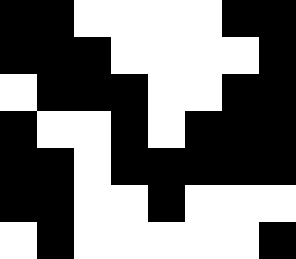[["black", "black", "white", "white", "white", "white", "black", "black"], ["black", "black", "black", "white", "white", "white", "white", "black"], ["white", "black", "black", "black", "white", "white", "black", "black"], ["black", "white", "white", "black", "white", "black", "black", "black"], ["black", "black", "white", "black", "black", "black", "black", "black"], ["black", "black", "white", "white", "black", "white", "white", "white"], ["white", "black", "white", "white", "white", "white", "white", "black"]]